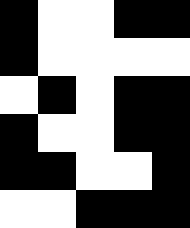[["black", "white", "white", "black", "black"], ["black", "white", "white", "white", "white"], ["white", "black", "white", "black", "black"], ["black", "white", "white", "black", "black"], ["black", "black", "white", "white", "black"], ["white", "white", "black", "black", "black"]]